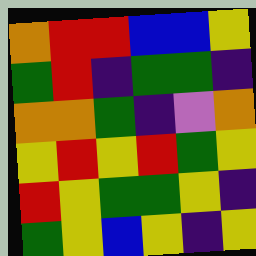[["orange", "red", "red", "blue", "blue", "yellow"], ["green", "red", "indigo", "green", "green", "indigo"], ["orange", "orange", "green", "indigo", "violet", "orange"], ["yellow", "red", "yellow", "red", "green", "yellow"], ["red", "yellow", "green", "green", "yellow", "indigo"], ["green", "yellow", "blue", "yellow", "indigo", "yellow"]]